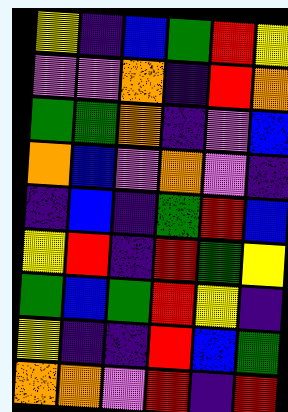[["yellow", "indigo", "blue", "green", "red", "yellow"], ["violet", "violet", "orange", "indigo", "red", "orange"], ["green", "green", "orange", "indigo", "violet", "blue"], ["orange", "blue", "violet", "orange", "violet", "indigo"], ["indigo", "blue", "indigo", "green", "red", "blue"], ["yellow", "red", "indigo", "red", "green", "yellow"], ["green", "blue", "green", "red", "yellow", "indigo"], ["yellow", "indigo", "indigo", "red", "blue", "green"], ["orange", "orange", "violet", "red", "indigo", "red"]]